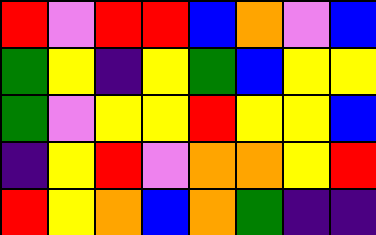[["red", "violet", "red", "red", "blue", "orange", "violet", "blue"], ["green", "yellow", "indigo", "yellow", "green", "blue", "yellow", "yellow"], ["green", "violet", "yellow", "yellow", "red", "yellow", "yellow", "blue"], ["indigo", "yellow", "red", "violet", "orange", "orange", "yellow", "red"], ["red", "yellow", "orange", "blue", "orange", "green", "indigo", "indigo"]]